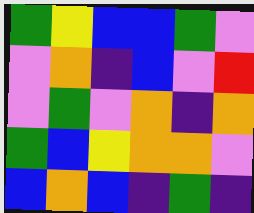[["green", "yellow", "blue", "blue", "green", "violet"], ["violet", "orange", "indigo", "blue", "violet", "red"], ["violet", "green", "violet", "orange", "indigo", "orange"], ["green", "blue", "yellow", "orange", "orange", "violet"], ["blue", "orange", "blue", "indigo", "green", "indigo"]]